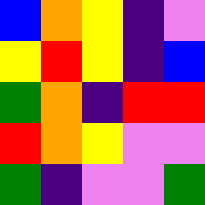[["blue", "orange", "yellow", "indigo", "violet"], ["yellow", "red", "yellow", "indigo", "blue"], ["green", "orange", "indigo", "red", "red"], ["red", "orange", "yellow", "violet", "violet"], ["green", "indigo", "violet", "violet", "green"]]